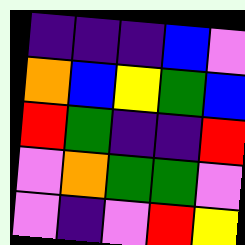[["indigo", "indigo", "indigo", "blue", "violet"], ["orange", "blue", "yellow", "green", "blue"], ["red", "green", "indigo", "indigo", "red"], ["violet", "orange", "green", "green", "violet"], ["violet", "indigo", "violet", "red", "yellow"]]